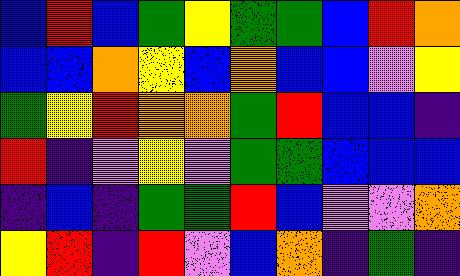[["blue", "red", "blue", "green", "yellow", "green", "green", "blue", "red", "orange"], ["blue", "blue", "orange", "yellow", "blue", "orange", "blue", "blue", "violet", "yellow"], ["green", "yellow", "red", "orange", "orange", "green", "red", "blue", "blue", "indigo"], ["red", "indigo", "violet", "yellow", "violet", "green", "green", "blue", "blue", "blue"], ["indigo", "blue", "indigo", "green", "green", "red", "blue", "violet", "violet", "orange"], ["yellow", "red", "indigo", "red", "violet", "blue", "orange", "indigo", "green", "indigo"]]